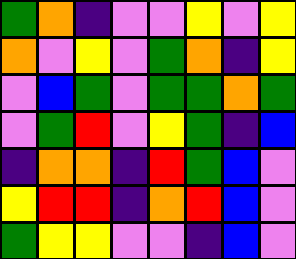[["green", "orange", "indigo", "violet", "violet", "yellow", "violet", "yellow"], ["orange", "violet", "yellow", "violet", "green", "orange", "indigo", "yellow"], ["violet", "blue", "green", "violet", "green", "green", "orange", "green"], ["violet", "green", "red", "violet", "yellow", "green", "indigo", "blue"], ["indigo", "orange", "orange", "indigo", "red", "green", "blue", "violet"], ["yellow", "red", "red", "indigo", "orange", "red", "blue", "violet"], ["green", "yellow", "yellow", "violet", "violet", "indigo", "blue", "violet"]]